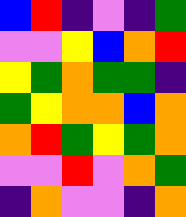[["blue", "red", "indigo", "violet", "indigo", "green"], ["violet", "violet", "yellow", "blue", "orange", "red"], ["yellow", "green", "orange", "green", "green", "indigo"], ["green", "yellow", "orange", "orange", "blue", "orange"], ["orange", "red", "green", "yellow", "green", "orange"], ["violet", "violet", "red", "violet", "orange", "green"], ["indigo", "orange", "violet", "violet", "indigo", "orange"]]